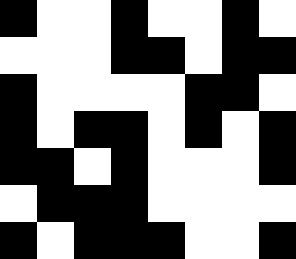[["black", "white", "white", "black", "white", "white", "black", "white"], ["white", "white", "white", "black", "black", "white", "black", "black"], ["black", "white", "white", "white", "white", "black", "black", "white"], ["black", "white", "black", "black", "white", "black", "white", "black"], ["black", "black", "white", "black", "white", "white", "white", "black"], ["white", "black", "black", "black", "white", "white", "white", "white"], ["black", "white", "black", "black", "black", "white", "white", "black"]]